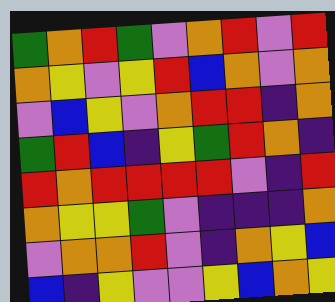[["green", "orange", "red", "green", "violet", "orange", "red", "violet", "red"], ["orange", "yellow", "violet", "yellow", "red", "blue", "orange", "violet", "orange"], ["violet", "blue", "yellow", "violet", "orange", "red", "red", "indigo", "orange"], ["green", "red", "blue", "indigo", "yellow", "green", "red", "orange", "indigo"], ["red", "orange", "red", "red", "red", "red", "violet", "indigo", "red"], ["orange", "yellow", "yellow", "green", "violet", "indigo", "indigo", "indigo", "orange"], ["violet", "orange", "orange", "red", "violet", "indigo", "orange", "yellow", "blue"], ["blue", "indigo", "yellow", "violet", "violet", "yellow", "blue", "orange", "yellow"]]